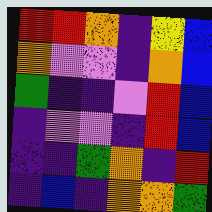[["red", "red", "orange", "indigo", "yellow", "blue"], ["orange", "violet", "violet", "indigo", "orange", "blue"], ["green", "indigo", "indigo", "violet", "red", "blue"], ["indigo", "violet", "violet", "indigo", "red", "blue"], ["indigo", "indigo", "green", "orange", "indigo", "red"], ["indigo", "blue", "indigo", "orange", "orange", "green"]]